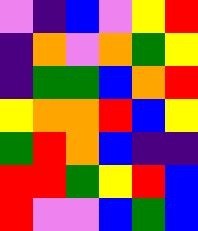[["violet", "indigo", "blue", "violet", "yellow", "red"], ["indigo", "orange", "violet", "orange", "green", "yellow"], ["indigo", "green", "green", "blue", "orange", "red"], ["yellow", "orange", "orange", "red", "blue", "yellow"], ["green", "red", "orange", "blue", "indigo", "indigo"], ["red", "red", "green", "yellow", "red", "blue"], ["red", "violet", "violet", "blue", "green", "blue"]]